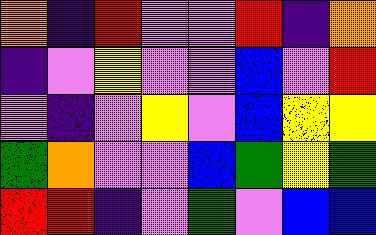[["orange", "indigo", "red", "violet", "violet", "red", "indigo", "orange"], ["indigo", "violet", "yellow", "violet", "violet", "blue", "violet", "red"], ["violet", "indigo", "violet", "yellow", "violet", "blue", "yellow", "yellow"], ["green", "orange", "violet", "violet", "blue", "green", "yellow", "green"], ["red", "red", "indigo", "violet", "green", "violet", "blue", "blue"]]